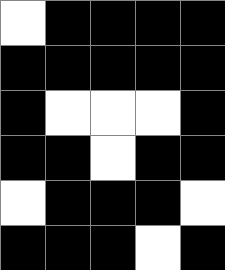[["white", "black", "black", "black", "black"], ["black", "black", "black", "black", "black"], ["black", "white", "white", "white", "black"], ["black", "black", "white", "black", "black"], ["white", "black", "black", "black", "white"], ["black", "black", "black", "white", "black"]]